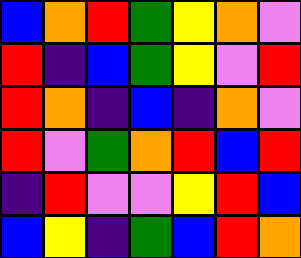[["blue", "orange", "red", "green", "yellow", "orange", "violet"], ["red", "indigo", "blue", "green", "yellow", "violet", "red"], ["red", "orange", "indigo", "blue", "indigo", "orange", "violet"], ["red", "violet", "green", "orange", "red", "blue", "red"], ["indigo", "red", "violet", "violet", "yellow", "red", "blue"], ["blue", "yellow", "indigo", "green", "blue", "red", "orange"]]